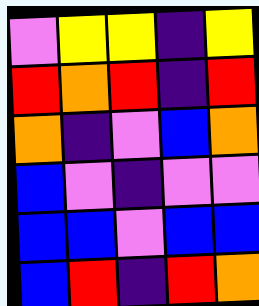[["violet", "yellow", "yellow", "indigo", "yellow"], ["red", "orange", "red", "indigo", "red"], ["orange", "indigo", "violet", "blue", "orange"], ["blue", "violet", "indigo", "violet", "violet"], ["blue", "blue", "violet", "blue", "blue"], ["blue", "red", "indigo", "red", "orange"]]